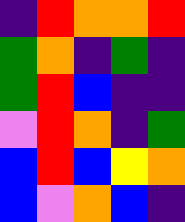[["indigo", "red", "orange", "orange", "red"], ["green", "orange", "indigo", "green", "indigo"], ["green", "red", "blue", "indigo", "indigo"], ["violet", "red", "orange", "indigo", "green"], ["blue", "red", "blue", "yellow", "orange"], ["blue", "violet", "orange", "blue", "indigo"]]